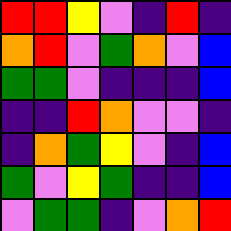[["red", "red", "yellow", "violet", "indigo", "red", "indigo"], ["orange", "red", "violet", "green", "orange", "violet", "blue"], ["green", "green", "violet", "indigo", "indigo", "indigo", "blue"], ["indigo", "indigo", "red", "orange", "violet", "violet", "indigo"], ["indigo", "orange", "green", "yellow", "violet", "indigo", "blue"], ["green", "violet", "yellow", "green", "indigo", "indigo", "blue"], ["violet", "green", "green", "indigo", "violet", "orange", "red"]]